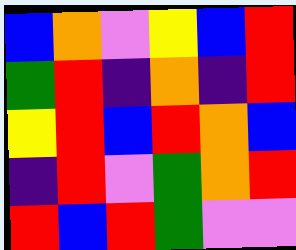[["blue", "orange", "violet", "yellow", "blue", "red"], ["green", "red", "indigo", "orange", "indigo", "red"], ["yellow", "red", "blue", "red", "orange", "blue"], ["indigo", "red", "violet", "green", "orange", "red"], ["red", "blue", "red", "green", "violet", "violet"]]